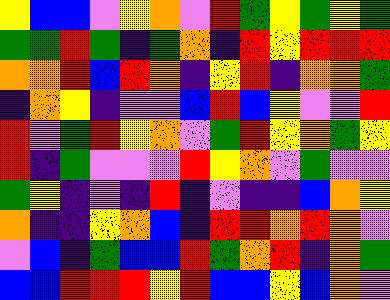[["yellow", "blue", "blue", "violet", "yellow", "orange", "violet", "red", "green", "yellow", "green", "yellow", "green"], ["green", "green", "red", "green", "indigo", "green", "orange", "indigo", "red", "yellow", "red", "red", "red"], ["orange", "orange", "red", "blue", "red", "orange", "indigo", "yellow", "red", "indigo", "orange", "orange", "green"], ["indigo", "orange", "yellow", "indigo", "violet", "violet", "blue", "red", "blue", "yellow", "violet", "violet", "red"], ["red", "violet", "green", "red", "yellow", "orange", "violet", "green", "red", "yellow", "orange", "green", "yellow"], ["red", "indigo", "green", "violet", "violet", "violet", "red", "yellow", "orange", "violet", "green", "violet", "violet"], ["green", "yellow", "indigo", "violet", "indigo", "red", "indigo", "violet", "indigo", "indigo", "blue", "orange", "yellow"], ["orange", "indigo", "indigo", "yellow", "orange", "blue", "indigo", "red", "red", "orange", "red", "orange", "violet"], ["violet", "blue", "indigo", "green", "blue", "blue", "red", "green", "orange", "red", "indigo", "orange", "green"], ["blue", "blue", "red", "red", "red", "yellow", "red", "blue", "blue", "yellow", "blue", "orange", "violet"]]